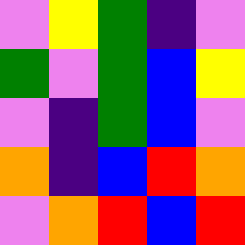[["violet", "yellow", "green", "indigo", "violet"], ["green", "violet", "green", "blue", "yellow"], ["violet", "indigo", "green", "blue", "violet"], ["orange", "indigo", "blue", "red", "orange"], ["violet", "orange", "red", "blue", "red"]]